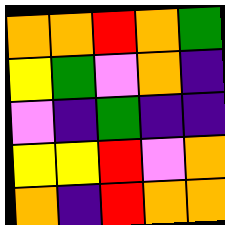[["orange", "orange", "red", "orange", "green"], ["yellow", "green", "violet", "orange", "indigo"], ["violet", "indigo", "green", "indigo", "indigo"], ["yellow", "yellow", "red", "violet", "orange"], ["orange", "indigo", "red", "orange", "orange"]]